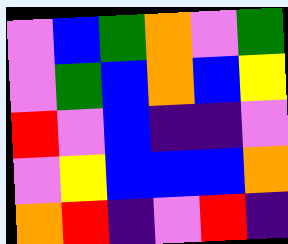[["violet", "blue", "green", "orange", "violet", "green"], ["violet", "green", "blue", "orange", "blue", "yellow"], ["red", "violet", "blue", "indigo", "indigo", "violet"], ["violet", "yellow", "blue", "blue", "blue", "orange"], ["orange", "red", "indigo", "violet", "red", "indigo"]]